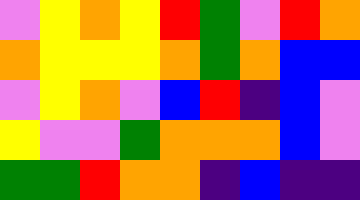[["violet", "yellow", "orange", "yellow", "red", "green", "violet", "red", "orange"], ["orange", "yellow", "yellow", "yellow", "orange", "green", "orange", "blue", "blue"], ["violet", "yellow", "orange", "violet", "blue", "red", "indigo", "blue", "violet"], ["yellow", "violet", "violet", "green", "orange", "orange", "orange", "blue", "violet"], ["green", "green", "red", "orange", "orange", "indigo", "blue", "indigo", "indigo"]]